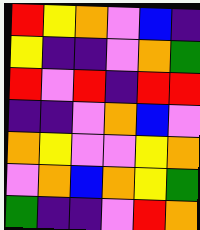[["red", "yellow", "orange", "violet", "blue", "indigo"], ["yellow", "indigo", "indigo", "violet", "orange", "green"], ["red", "violet", "red", "indigo", "red", "red"], ["indigo", "indigo", "violet", "orange", "blue", "violet"], ["orange", "yellow", "violet", "violet", "yellow", "orange"], ["violet", "orange", "blue", "orange", "yellow", "green"], ["green", "indigo", "indigo", "violet", "red", "orange"]]